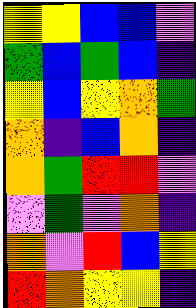[["yellow", "yellow", "blue", "blue", "violet"], ["green", "blue", "green", "blue", "indigo"], ["yellow", "blue", "yellow", "orange", "green"], ["orange", "indigo", "blue", "orange", "indigo"], ["orange", "green", "red", "red", "violet"], ["violet", "green", "violet", "orange", "indigo"], ["orange", "violet", "red", "blue", "yellow"], ["red", "orange", "yellow", "yellow", "indigo"]]